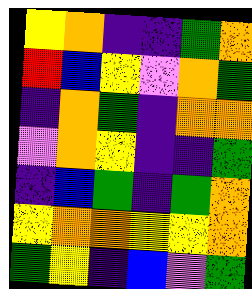[["yellow", "orange", "indigo", "indigo", "green", "orange"], ["red", "blue", "yellow", "violet", "orange", "green"], ["indigo", "orange", "green", "indigo", "orange", "orange"], ["violet", "orange", "yellow", "indigo", "indigo", "green"], ["indigo", "blue", "green", "indigo", "green", "orange"], ["yellow", "orange", "orange", "yellow", "yellow", "orange"], ["green", "yellow", "indigo", "blue", "violet", "green"]]